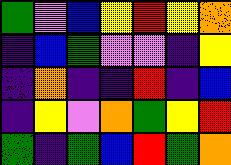[["green", "violet", "blue", "yellow", "red", "yellow", "orange"], ["indigo", "blue", "green", "violet", "violet", "indigo", "yellow"], ["indigo", "orange", "indigo", "indigo", "red", "indigo", "blue"], ["indigo", "yellow", "violet", "orange", "green", "yellow", "red"], ["green", "indigo", "green", "blue", "red", "green", "orange"]]